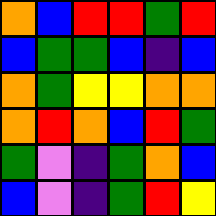[["orange", "blue", "red", "red", "green", "red"], ["blue", "green", "green", "blue", "indigo", "blue"], ["orange", "green", "yellow", "yellow", "orange", "orange"], ["orange", "red", "orange", "blue", "red", "green"], ["green", "violet", "indigo", "green", "orange", "blue"], ["blue", "violet", "indigo", "green", "red", "yellow"]]